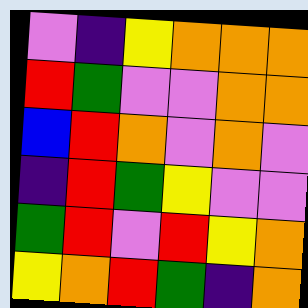[["violet", "indigo", "yellow", "orange", "orange", "orange"], ["red", "green", "violet", "violet", "orange", "orange"], ["blue", "red", "orange", "violet", "orange", "violet"], ["indigo", "red", "green", "yellow", "violet", "violet"], ["green", "red", "violet", "red", "yellow", "orange"], ["yellow", "orange", "red", "green", "indigo", "orange"]]